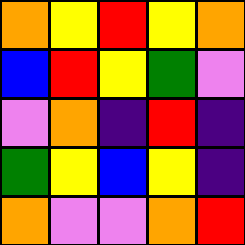[["orange", "yellow", "red", "yellow", "orange"], ["blue", "red", "yellow", "green", "violet"], ["violet", "orange", "indigo", "red", "indigo"], ["green", "yellow", "blue", "yellow", "indigo"], ["orange", "violet", "violet", "orange", "red"]]